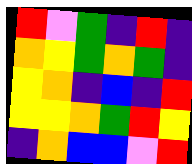[["red", "violet", "green", "indigo", "red", "indigo"], ["orange", "yellow", "green", "orange", "green", "indigo"], ["yellow", "orange", "indigo", "blue", "indigo", "red"], ["yellow", "yellow", "orange", "green", "red", "yellow"], ["indigo", "orange", "blue", "blue", "violet", "red"]]